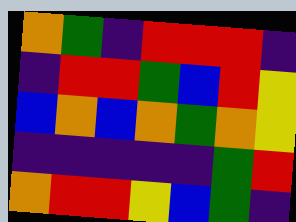[["orange", "green", "indigo", "red", "red", "red", "indigo"], ["indigo", "red", "red", "green", "blue", "red", "yellow"], ["blue", "orange", "blue", "orange", "green", "orange", "yellow"], ["indigo", "indigo", "indigo", "indigo", "indigo", "green", "red"], ["orange", "red", "red", "yellow", "blue", "green", "indigo"]]